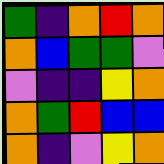[["green", "indigo", "orange", "red", "orange"], ["orange", "blue", "green", "green", "violet"], ["violet", "indigo", "indigo", "yellow", "orange"], ["orange", "green", "red", "blue", "blue"], ["orange", "indigo", "violet", "yellow", "orange"]]